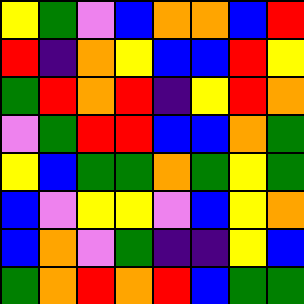[["yellow", "green", "violet", "blue", "orange", "orange", "blue", "red"], ["red", "indigo", "orange", "yellow", "blue", "blue", "red", "yellow"], ["green", "red", "orange", "red", "indigo", "yellow", "red", "orange"], ["violet", "green", "red", "red", "blue", "blue", "orange", "green"], ["yellow", "blue", "green", "green", "orange", "green", "yellow", "green"], ["blue", "violet", "yellow", "yellow", "violet", "blue", "yellow", "orange"], ["blue", "orange", "violet", "green", "indigo", "indigo", "yellow", "blue"], ["green", "orange", "red", "orange", "red", "blue", "green", "green"]]